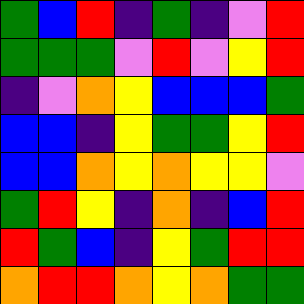[["green", "blue", "red", "indigo", "green", "indigo", "violet", "red"], ["green", "green", "green", "violet", "red", "violet", "yellow", "red"], ["indigo", "violet", "orange", "yellow", "blue", "blue", "blue", "green"], ["blue", "blue", "indigo", "yellow", "green", "green", "yellow", "red"], ["blue", "blue", "orange", "yellow", "orange", "yellow", "yellow", "violet"], ["green", "red", "yellow", "indigo", "orange", "indigo", "blue", "red"], ["red", "green", "blue", "indigo", "yellow", "green", "red", "red"], ["orange", "red", "red", "orange", "yellow", "orange", "green", "green"]]